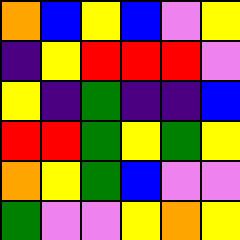[["orange", "blue", "yellow", "blue", "violet", "yellow"], ["indigo", "yellow", "red", "red", "red", "violet"], ["yellow", "indigo", "green", "indigo", "indigo", "blue"], ["red", "red", "green", "yellow", "green", "yellow"], ["orange", "yellow", "green", "blue", "violet", "violet"], ["green", "violet", "violet", "yellow", "orange", "yellow"]]